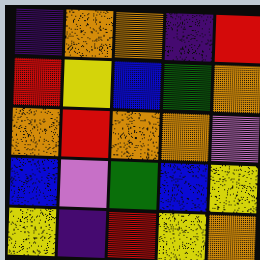[["indigo", "orange", "orange", "indigo", "red"], ["red", "yellow", "blue", "green", "orange"], ["orange", "red", "orange", "orange", "violet"], ["blue", "violet", "green", "blue", "yellow"], ["yellow", "indigo", "red", "yellow", "orange"]]